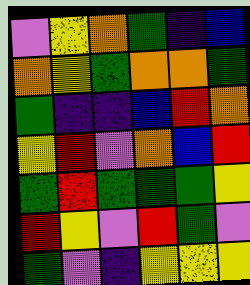[["violet", "yellow", "orange", "green", "indigo", "blue"], ["orange", "yellow", "green", "orange", "orange", "green"], ["green", "indigo", "indigo", "blue", "red", "orange"], ["yellow", "red", "violet", "orange", "blue", "red"], ["green", "red", "green", "green", "green", "yellow"], ["red", "yellow", "violet", "red", "green", "violet"], ["green", "violet", "indigo", "yellow", "yellow", "yellow"]]